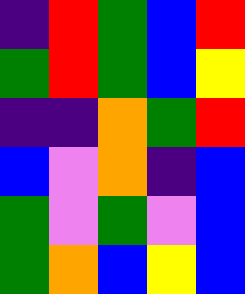[["indigo", "red", "green", "blue", "red"], ["green", "red", "green", "blue", "yellow"], ["indigo", "indigo", "orange", "green", "red"], ["blue", "violet", "orange", "indigo", "blue"], ["green", "violet", "green", "violet", "blue"], ["green", "orange", "blue", "yellow", "blue"]]